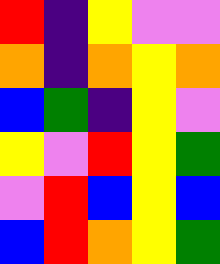[["red", "indigo", "yellow", "violet", "violet"], ["orange", "indigo", "orange", "yellow", "orange"], ["blue", "green", "indigo", "yellow", "violet"], ["yellow", "violet", "red", "yellow", "green"], ["violet", "red", "blue", "yellow", "blue"], ["blue", "red", "orange", "yellow", "green"]]